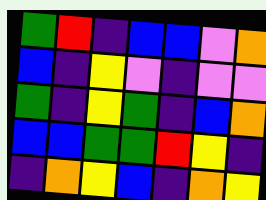[["green", "red", "indigo", "blue", "blue", "violet", "orange"], ["blue", "indigo", "yellow", "violet", "indigo", "violet", "violet"], ["green", "indigo", "yellow", "green", "indigo", "blue", "orange"], ["blue", "blue", "green", "green", "red", "yellow", "indigo"], ["indigo", "orange", "yellow", "blue", "indigo", "orange", "yellow"]]